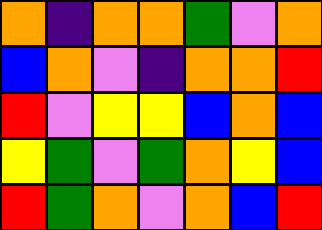[["orange", "indigo", "orange", "orange", "green", "violet", "orange"], ["blue", "orange", "violet", "indigo", "orange", "orange", "red"], ["red", "violet", "yellow", "yellow", "blue", "orange", "blue"], ["yellow", "green", "violet", "green", "orange", "yellow", "blue"], ["red", "green", "orange", "violet", "orange", "blue", "red"]]